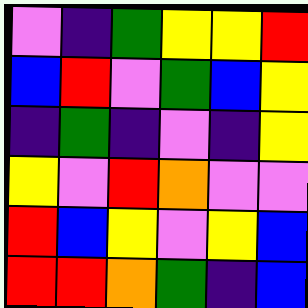[["violet", "indigo", "green", "yellow", "yellow", "red"], ["blue", "red", "violet", "green", "blue", "yellow"], ["indigo", "green", "indigo", "violet", "indigo", "yellow"], ["yellow", "violet", "red", "orange", "violet", "violet"], ["red", "blue", "yellow", "violet", "yellow", "blue"], ["red", "red", "orange", "green", "indigo", "blue"]]